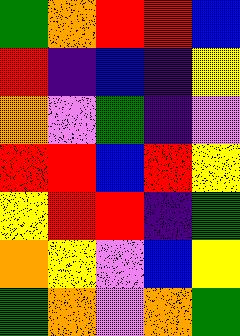[["green", "orange", "red", "red", "blue"], ["red", "indigo", "blue", "indigo", "yellow"], ["orange", "violet", "green", "indigo", "violet"], ["red", "red", "blue", "red", "yellow"], ["yellow", "red", "red", "indigo", "green"], ["orange", "yellow", "violet", "blue", "yellow"], ["green", "orange", "violet", "orange", "green"]]